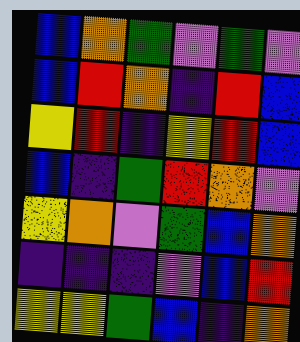[["blue", "orange", "green", "violet", "green", "violet"], ["blue", "red", "orange", "indigo", "red", "blue"], ["yellow", "red", "indigo", "yellow", "red", "blue"], ["blue", "indigo", "green", "red", "orange", "violet"], ["yellow", "orange", "violet", "green", "blue", "orange"], ["indigo", "indigo", "indigo", "violet", "blue", "red"], ["yellow", "yellow", "green", "blue", "indigo", "orange"]]